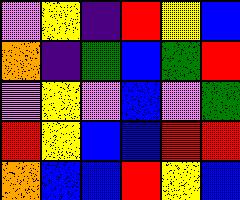[["violet", "yellow", "indigo", "red", "yellow", "blue"], ["orange", "indigo", "green", "blue", "green", "red"], ["violet", "yellow", "violet", "blue", "violet", "green"], ["red", "yellow", "blue", "blue", "red", "red"], ["orange", "blue", "blue", "red", "yellow", "blue"]]